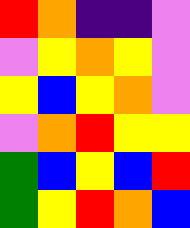[["red", "orange", "indigo", "indigo", "violet"], ["violet", "yellow", "orange", "yellow", "violet"], ["yellow", "blue", "yellow", "orange", "violet"], ["violet", "orange", "red", "yellow", "yellow"], ["green", "blue", "yellow", "blue", "red"], ["green", "yellow", "red", "orange", "blue"]]